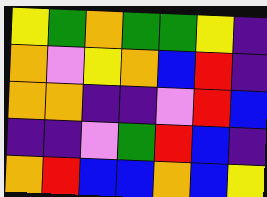[["yellow", "green", "orange", "green", "green", "yellow", "indigo"], ["orange", "violet", "yellow", "orange", "blue", "red", "indigo"], ["orange", "orange", "indigo", "indigo", "violet", "red", "blue"], ["indigo", "indigo", "violet", "green", "red", "blue", "indigo"], ["orange", "red", "blue", "blue", "orange", "blue", "yellow"]]